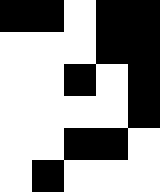[["black", "black", "white", "black", "black"], ["white", "white", "white", "black", "black"], ["white", "white", "black", "white", "black"], ["white", "white", "white", "white", "black"], ["white", "white", "black", "black", "white"], ["white", "black", "white", "white", "white"]]